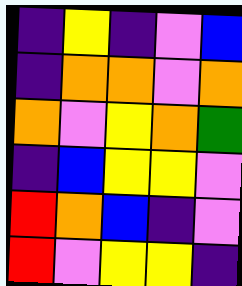[["indigo", "yellow", "indigo", "violet", "blue"], ["indigo", "orange", "orange", "violet", "orange"], ["orange", "violet", "yellow", "orange", "green"], ["indigo", "blue", "yellow", "yellow", "violet"], ["red", "orange", "blue", "indigo", "violet"], ["red", "violet", "yellow", "yellow", "indigo"]]